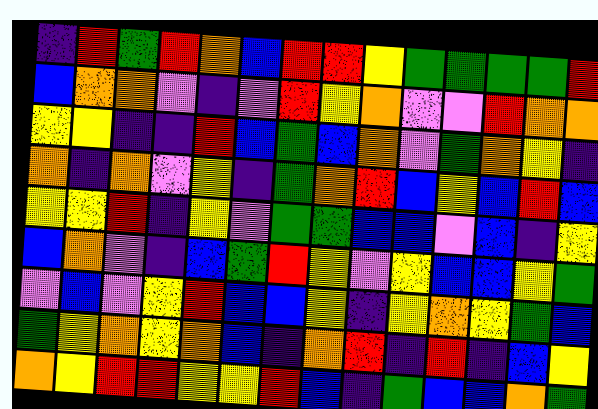[["indigo", "red", "green", "red", "orange", "blue", "red", "red", "yellow", "green", "green", "green", "green", "red"], ["blue", "orange", "orange", "violet", "indigo", "violet", "red", "yellow", "orange", "violet", "violet", "red", "orange", "orange"], ["yellow", "yellow", "indigo", "indigo", "red", "blue", "green", "blue", "orange", "violet", "green", "orange", "yellow", "indigo"], ["orange", "indigo", "orange", "violet", "yellow", "indigo", "green", "orange", "red", "blue", "yellow", "blue", "red", "blue"], ["yellow", "yellow", "red", "indigo", "yellow", "violet", "green", "green", "blue", "blue", "violet", "blue", "indigo", "yellow"], ["blue", "orange", "violet", "indigo", "blue", "green", "red", "yellow", "violet", "yellow", "blue", "blue", "yellow", "green"], ["violet", "blue", "violet", "yellow", "red", "blue", "blue", "yellow", "indigo", "yellow", "orange", "yellow", "green", "blue"], ["green", "yellow", "orange", "yellow", "orange", "blue", "indigo", "orange", "red", "indigo", "red", "indigo", "blue", "yellow"], ["orange", "yellow", "red", "red", "yellow", "yellow", "red", "blue", "indigo", "green", "blue", "blue", "orange", "green"]]